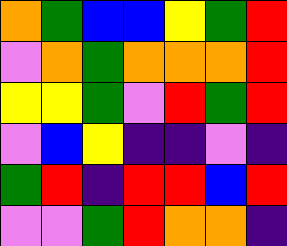[["orange", "green", "blue", "blue", "yellow", "green", "red"], ["violet", "orange", "green", "orange", "orange", "orange", "red"], ["yellow", "yellow", "green", "violet", "red", "green", "red"], ["violet", "blue", "yellow", "indigo", "indigo", "violet", "indigo"], ["green", "red", "indigo", "red", "red", "blue", "red"], ["violet", "violet", "green", "red", "orange", "orange", "indigo"]]